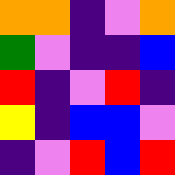[["orange", "orange", "indigo", "violet", "orange"], ["green", "violet", "indigo", "indigo", "blue"], ["red", "indigo", "violet", "red", "indigo"], ["yellow", "indigo", "blue", "blue", "violet"], ["indigo", "violet", "red", "blue", "red"]]